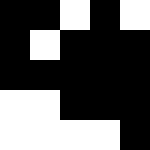[["black", "black", "white", "black", "white"], ["black", "white", "black", "black", "black"], ["black", "black", "black", "black", "black"], ["white", "white", "black", "black", "black"], ["white", "white", "white", "white", "black"]]